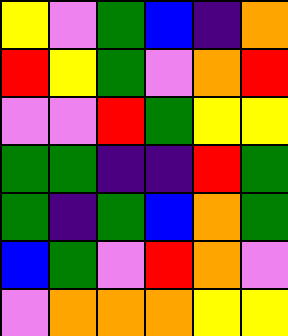[["yellow", "violet", "green", "blue", "indigo", "orange"], ["red", "yellow", "green", "violet", "orange", "red"], ["violet", "violet", "red", "green", "yellow", "yellow"], ["green", "green", "indigo", "indigo", "red", "green"], ["green", "indigo", "green", "blue", "orange", "green"], ["blue", "green", "violet", "red", "orange", "violet"], ["violet", "orange", "orange", "orange", "yellow", "yellow"]]